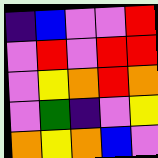[["indigo", "blue", "violet", "violet", "red"], ["violet", "red", "violet", "red", "red"], ["violet", "yellow", "orange", "red", "orange"], ["violet", "green", "indigo", "violet", "yellow"], ["orange", "yellow", "orange", "blue", "violet"]]